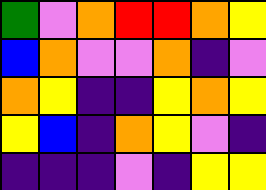[["green", "violet", "orange", "red", "red", "orange", "yellow"], ["blue", "orange", "violet", "violet", "orange", "indigo", "violet"], ["orange", "yellow", "indigo", "indigo", "yellow", "orange", "yellow"], ["yellow", "blue", "indigo", "orange", "yellow", "violet", "indigo"], ["indigo", "indigo", "indigo", "violet", "indigo", "yellow", "yellow"]]